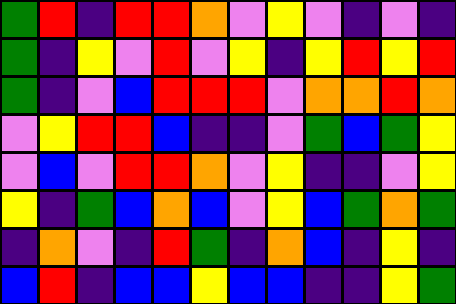[["green", "red", "indigo", "red", "red", "orange", "violet", "yellow", "violet", "indigo", "violet", "indigo"], ["green", "indigo", "yellow", "violet", "red", "violet", "yellow", "indigo", "yellow", "red", "yellow", "red"], ["green", "indigo", "violet", "blue", "red", "red", "red", "violet", "orange", "orange", "red", "orange"], ["violet", "yellow", "red", "red", "blue", "indigo", "indigo", "violet", "green", "blue", "green", "yellow"], ["violet", "blue", "violet", "red", "red", "orange", "violet", "yellow", "indigo", "indigo", "violet", "yellow"], ["yellow", "indigo", "green", "blue", "orange", "blue", "violet", "yellow", "blue", "green", "orange", "green"], ["indigo", "orange", "violet", "indigo", "red", "green", "indigo", "orange", "blue", "indigo", "yellow", "indigo"], ["blue", "red", "indigo", "blue", "blue", "yellow", "blue", "blue", "indigo", "indigo", "yellow", "green"]]